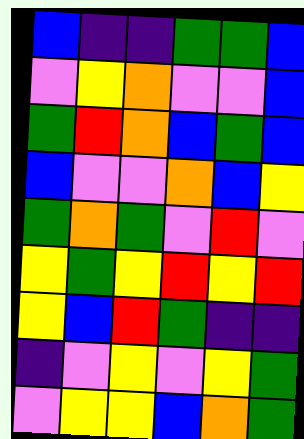[["blue", "indigo", "indigo", "green", "green", "blue"], ["violet", "yellow", "orange", "violet", "violet", "blue"], ["green", "red", "orange", "blue", "green", "blue"], ["blue", "violet", "violet", "orange", "blue", "yellow"], ["green", "orange", "green", "violet", "red", "violet"], ["yellow", "green", "yellow", "red", "yellow", "red"], ["yellow", "blue", "red", "green", "indigo", "indigo"], ["indigo", "violet", "yellow", "violet", "yellow", "green"], ["violet", "yellow", "yellow", "blue", "orange", "green"]]